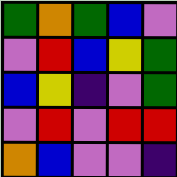[["green", "orange", "green", "blue", "violet"], ["violet", "red", "blue", "yellow", "green"], ["blue", "yellow", "indigo", "violet", "green"], ["violet", "red", "violet", "red", "red"], ["orange", "blue", "violet", "violet", "indigo"]]